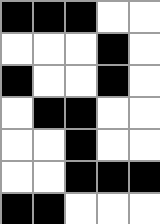[["black", "black", "black", "white", "white"], ["white", "white", "white", "black", "white"], ["black", "white", "white", "black", "white"], ["white", "black", "black", "white", "white"], ["white", "white", "black", "white", "white"], ["white", "white", "black", "black", "black"], ["black", "black", "white", "white", "white"]]